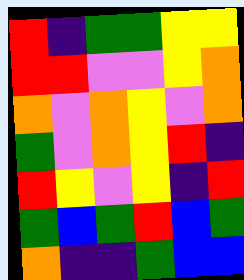[["red", "indigo", "green", "green", "yellow", "yellow"], ["red", "red", "violet", "violet", "yellow", "orange"], ["orange", "violet", "orange", "yellow", "violet", "orange"], ["green", "violet", "orange", "yellow", "red", "indigo"], ["red", "yellow", "violet", "yellow", "indigo", "red"], ["green", "blue", "green", "red", "blue", "green"], ["orange", "indigo", "indigo", "green", "blue", "blue"]]